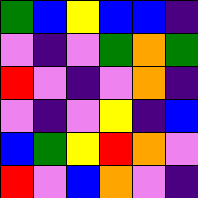[["green", "blue", "yellow", "blue", "blue", "indigo"], ["violet", "indigo", "violet", "green", "orange", "green"], ["red", "violet", "indigo", "violet", "orange", "indigo"], ["violet", "indigo", "violet", "yellow", "indigo", "blue"], ["blue", "green", "yellow", "red", "orange", "violet"], ["red", "violet", "blue", "orange", "violet", "indigo"]]